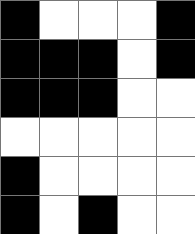[["black", "white", "white", "white", "black"], ["black", "black", "black", "white", "black"], ["black", "black", "black", "white", "white"], ["white", "white", "white", "white", "white"], ["black", "white", "white", "white", "white"], ["black", "white", "black", "white", "white"]]